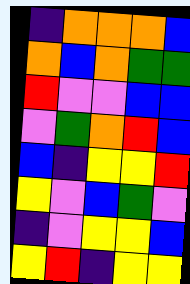[["indigo", "orange", "orange", "orange", "blue"], ["orange", "blue", "orange", "green", "green"], ["red", "violet", "violet", "blue", "blue"], ["violet", "green", "orange", "red", "blue"], ["blue", "indigo", "yellow", "yellow", "red"], ["yellow", "violet", "blue", "green", "violet"], ["indigo", "violet", "yellow", "yellow", "blue"], ["yellow", "red", "indigo", "yellow", "yellow"]]